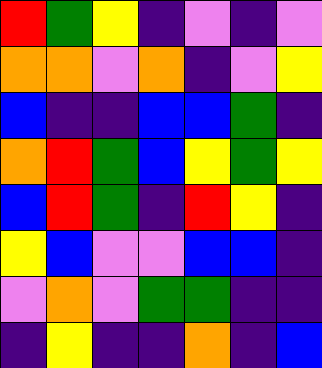[["red", "green", "yellow", "indigo", "violet", "indigo", "violet"], ["orange", "orange", "violet", "orange", "indigo", "violet", "yellow"], ["blue", "indigo", "indigo", "blue", "blue", "green", "indigo"], ["orange", "red", "green", "blue", "yellow", "green", "yellow"], ["blue", "red", "green", "indigo", "red", "yellow", "indigo"], ["yellow", "blue", "violet", "violet", "blue", "blue", "indigo"], ["violet", "orange", "violet", "green", "green", "indigo", "indigo"], ["indigo", "yellow", "indigo", "indigo", "orange", "indigo", "blue"]]